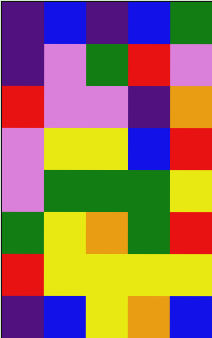[["indigo", "blue", "indigo", "blue", "green"], ["indigo", "violet", "green", "red", "violet"], ["red", "violet", "violet", "indigo", "orange"], ["violet", "yellow", "yellow", "blue", "red"], ["violet", "green", "green", "green", "yellow"], ["green", "yellow", "orange", "green", "red"], ["red", "yellow", "yellow", "yellow", "yellow"], ["indigo", "blue", "yellow", "orange", "blue"]]